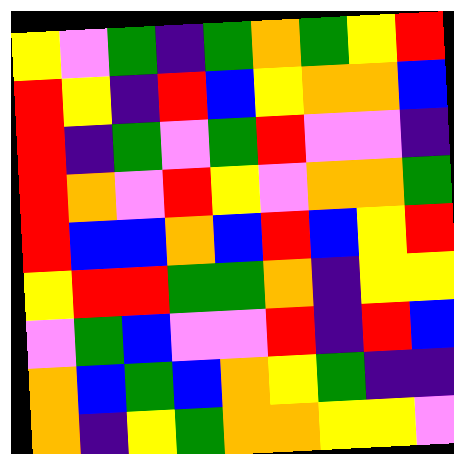[["yellow", "violet", "green", "indigo", "green", "orange", "green", "yellow", "red"], ["red", "yellow", "indigo", "red", "blue", "yellow", "orange", "orange", "blue"], ["red", "indigo", "green", "violet", "green", "red", "violet", "violet", "indigo"], ["red", "orange", "violet", "red", "yellow", "violet", "orange", "orange", "green"], ["red", "blue", "blue", "orange", "blue", "red", "blue", "yellow", "red"], ["yellow", "red", "red", "green", "green", "orange", "indigo", "yellow", "yellow"], ["violet", "green", "blue", "violet", "violet", "red", "indigo", "red", "blue"], ["orange", "blue", "green", "blue", "orange", "yellow", "green", "indigo", "indigo"], ["orange", "indigo", "yellow", "green", "orange", "orange", "yellow", "yellow", "violet"]]